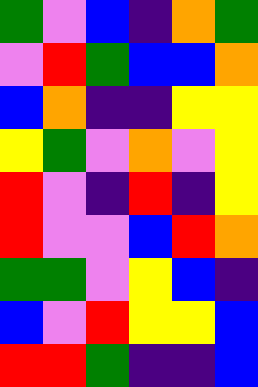[["green", "violet", "blue", "indigo", "orange", "green"], ["violet", "red", "green", "blue", "blue", "orange"], ["blue", "orange", "indigo", "indigo", "yellow", "yellow"], ["yellow", "green", "violet", "orange", "violet", "yellow"], ["red", "violet", "indigo", "red", "indigo", "yellow"], ["red", "violet", "violet", "blue", "red", "orange"], ["green", "green", "violet", "yellow", "blue", "indigo"], ["blue", "violet", "red", "yellow", "yellow", "blue"], ["red", "red", "green", "indigo", "indigo", "blue"]]